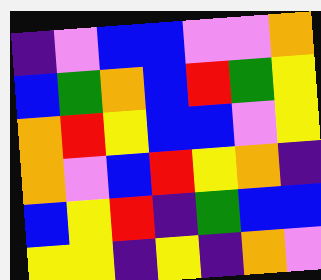[["indigo", "violet", "blue", "blue", "violet", "violet", "orange"], ["blue", "green", "orange", "blue", "red", "green", "yellow"], ["orange", "red", "yellow", "blue", "blue", "violet", "yellow"], ["orange", "violet", "blue", "red", "yellow", "orange", "indigo"], ["blue", "yellow", "red", "indigo", "green", "blue", "blue"], ["yellow", "yellow", "indigo", "yellow", "indigo", "orange", "violet"]]